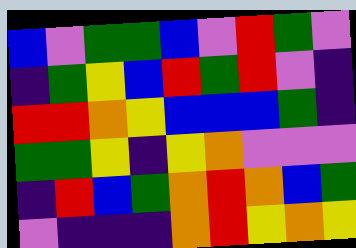[["blue", "violet", "green", "green", "blue", "violet", "red", "green", "violet"], ["indigo", "green", "yellow", "blue", "red", "green", "red", "violet", "indigo"], ["red", "red", "orange", "yellow", "blue", "blue", "blue", "green", "indigo"], ["green", "green", "yellow", "indigo", "yellow", "orange", "violet", "violet", "violet"], ["indigo", "red", "blue", "green", "orange", "red", "orange", "blue", "green"], ["violet", "indigo", "indigo", "indigo", "orange", "red", "yellow", "orange", "yellow"]]